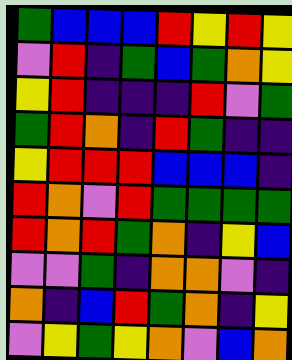[["green", "blue", "blue", "blue", "red", "yellow", "red", "yellow"], ["violet", "red", "indigo", "green", "blue", "green", "orange", "yellow"], ["yellow", "red", "indigo", "indigo", "indigo", "red", "violet", "green"], ["green", "red", "orange", "indigo", "red", "green", "indigo", "indigo"], ["yellow", "red", "red", "red", "blue", "blue", "blue", "indigo"], ["red", "orange", "violet", "red", "green", "green", "green", "green"], ["red", "orange", "red", "green", "orange", "indigo", "yellow", "blue"], ["violet", "violet", "green", "indigo", "orange", "orange", "violet", "indigo"], ["orange", "indigo", "blue", "red", "green", "orange", "indigo", "yellow"], ["violet", "yellow", "green", "yellow", "orange", "violet", "blue", "orange"]]